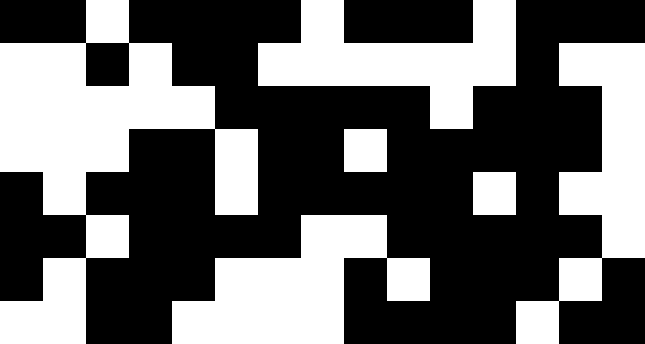[["black", "black", "white", "black", "black", "black", "black", "white", "black", "black", "black", "white", "black", "black", "black"], ["white", "white", "black", "white", "black", "black", "white", "white", "white", "white", "white", "white", "black", "white", "white"], ["white", "white", "white", "white", "white", "black", "black", "black", "black", "black", "white", "black", "black", "black", "white"], ["white", "white", "white", "black", "black", "white", "black", "black", "white", "black", "black", "black", "black", "black", "white"], ["black", "white", "black", "black", "black", "white", "black", "black", "black", "black", "black", "white", "black", "white", "white"], ["black", "black", "white", "black", "black", "black", "black", "white", "white", "black", "black", "black", "black", "black", "white"], ["black", "white", "black", "black", "black", "white", "white", "white", "black", "white", "black", "black", "black", "white", "black"], ["white", "white", "black", "black", "white", "white", "white", "white", "black", "black", "black", "black", "white", "black", "black"]]